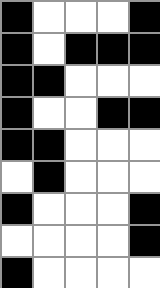[["black", "white", "white", "white", "black"], ["black", "white", "black", "black", "black"], ["black", "black", "white", "white", "white"], ["black", "white", "white", "black", "black"], ["black", "black", "white", "white", "white"], ["white", "black", "white", "white", "white"], ["black", "white", "white", "white", "black"], ["white", "white", "white", "white", "black"], ["black", "white", "white", "white", "white"]]